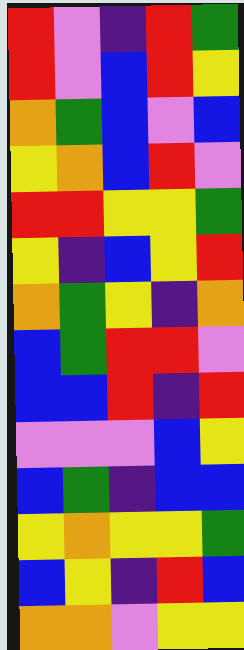[["red", "violet", "indigo", "red", "green"], ["red", "violet", "blue", "red", "yellow"], ["orange", "green", "blue", "violet", "blue"], ["yellow", "orange", "blue", "red", "violet"], ["red", "red", "yellow", "yellow", "green"], ["yellow", "indigo", "blue", "yellow", "red"], ["orange", "green", "yellow", "indigo", "orange"], ["blue", "green", "red", "red", "violet"], ["blue", "blue", "red", "indigo", "red"], ["violet", "violet", "violet", "blue", "yellow"], ["blue", "green", "indigo", "blue", "blue"], ["yellow", "orange", "yellow", "yellow", "green"], ["blue", "yellow", "indigo", "red", "blue"], ["orange", "orange", "violet", "yellow", "yellow"]]